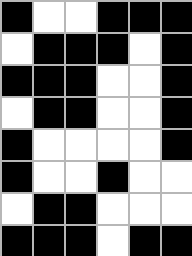[["black", "white", "white", "black", "black", "black"], ["white", "black", "black", "black", "white", "black"], ["black", "black", "black", "white", "white", "black"], ["white", "black", "black", "white", "white", "black"], ["black", "white", "white", "white", "white", "black"], ["black", "white", "white", "black", "white", "white"], ["white", "black", "black", "white", "white", "white"], ["black", "black", "black", "white", "black", "black"]]